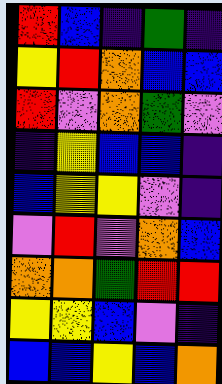[["red", "blue", "indigo", "green", "indigo"], ["yellow", "red", "orange", "blue", "blue"], ["red", "violet", "orange", "green", "violet"], ["indigo", "yellow", "blue", "blue", "indigo"], ["blue", "yellow", "yellow", "violet", "indigo"], ["violet", "red", "violet", "orange", "blue"], ["orange", "orange", "green", "red", "red"], ["yellow", "yellow", "blue", "violet", "indigo"], ["blue", "blue", "yellow", "blue", "orange"]]